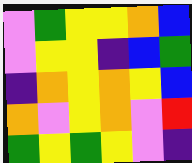[["violet", "green", "yellow", "yellow", "orange", "blue"], ["violet", "yellow", "yellow", "indigo", "blue", "green"], ["indigo", "orange", "yellow", "orange", "yellow", "blue"], ["orange", "violet", "yellow", "orange", "violet", "red"], ["green", "yellow", "green", "yellow", "violet", "indigo"]]